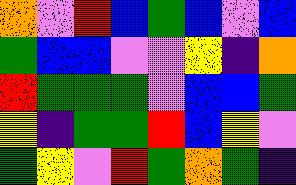[["orange", "violet", "red", "blue", "green", "blue", "violet", "blue"], ["green", "blue", "blue", "violet", "violet", "yellow", "indigo", "orange"], ["red", "green", "green", "green", "violet", "blue", "blue", "green"], ["yellow", "indigo", "green", "green", "red", "blue", "yellow", "violet"], ["green", "yellow", "violet", "red", "green", "orange", "green", "indigo"]]